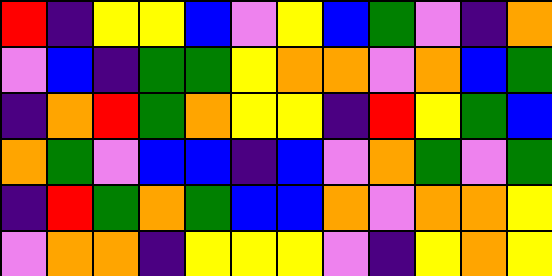[["red", "indigo", "yellow", "yellow", "blue", "violet", "yellow", "blue", "green", "violet", "indigo", "orange"], ["violet", "blue", "indigo", "green", "green", "yellow", "orange", "orange", "violet", "orange", "blue", "green"], ["indigo", "orange", "red", "green", "orange", "yellow", "yellow", "indigo", "red", "yellow", "green", "blue"], ["orange", "green", "violet", "blue", "blue", "indigo", "blue", "violet", "orange", "green", "violet", "green"], ["indigo", "red", "green", "orange", "green", "blue", "blue", "orange", "violet", "orange", "orange", "yellow"], ["violet", "orange", "orange", "indigo", "yellow", "yellow", "yellow", "violet", "indigo", "yellow", "orange", "yellow"]]